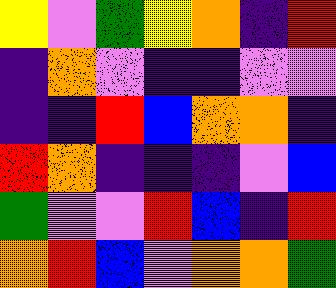[["yellow", "violet", "green", "yellow", "orange", "indigo", "red"], ["indigo", "orange", "violet", "indigo", "indigo", "violet", "violet"], ["indigo", "indigo", "red", "blue", "orange", "orange", "indigo"], ["red", "orange", "indigo", "indigo", "indigo", "violet", "blue"], ["green", "violet", "violet", "red", "blue", "indigo", "red"], ["orange", "red", "blue", "violet", "orange", "orange", "green"]]